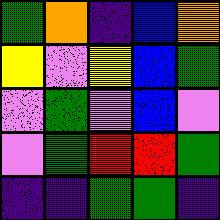[["green", "orange", "indigo", "blue", "orange"], ["yellow", "violet", "yellow", "blue", "green"], ["violet", "green", "violet", "blue", "violet"], ["violet", "green", "red", "red", "green"], ["indigo", "indigo", "green", "green", "indigo"]]